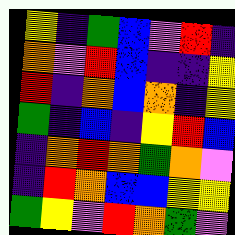[["yellow", "indigo", "green", "blue", "violet", "red", "indigo"], ["orange", "violet", "red", "blue", "indigo", "indigo", "yellow"], ["red", "indigo", "orange", "blue", "orange", "indigo", "yellow"], ["green", "indigo", "blue", "indigo", "yellow", "red", "blue"], ["indigo", "orange", "red", "orange", "green", "orange", "violet"], ["indigo", "red", "orange", "blue", "blue", "yellow", "yellow"], ["green", "yellow", "violet", "red", "orange", "green", "violet"]]